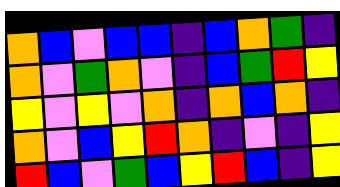[["orange", "blue", "violet", "blue", "blue", "indigo", "blue", "orange", "green", "indigo"], ["orange", "violet", "green", "orange", "violet", "indigo", "blue", "green", "red", "yellow"], ["yellow", "violet", "yellow", "violet", "orange", "indigo", "orange", "blue", "orange", "indigo"], ["orange", "violet", "blue", "yellow", "red", "orange", "indigo", "violet", "indigo", "yellow"], ["red", "blue", "violet", "green", "blue", "yellow", "red", "blue", "indigo", "yellow"]]